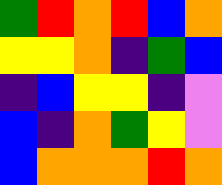[["green", "red", "orange", "red", "blue", "orange"], ["yellow", "yellow", "orange", "indigo", "green", "blue"], ["indigo", "blue", "yellow", "yellow", "indigo", "violet"], ["blue", "indigo", "orange", "green", "yellow", "violet"], ["blue", "orange", "orange", "orange", "red", "orange"]]